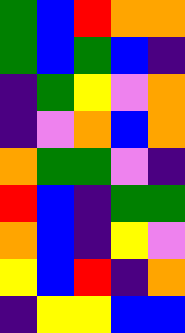[["green", "blue", "red", "orange", "orange"], ["green", "blue", "green", "blue", "indigo"], ["indigo", "green", "yellow", "violet", "orange"], ["indigo", "violet", "orange", "blue", "orange"], ["orange", "green", "green", "violet", "indigo"], ["red", "blue", "indigo", "green", "green"], ["orange", "blue", "indigo", "yellow", "violet"], ["yellow", "blue", "red", "indigo", "orange"], ["indigo", "yellow", "yellow", "blue", "blue"]]